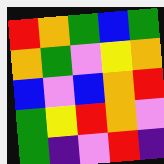[["red", "orange", "green", "blue", "green"], ["orange", "green", "violet", "yellow", "orange"], ["blue", "violet", "blue", "orange", "red"], ["green", "yellow", "red", "orange", "violet"], ["green", "indigo", "violet", "red", "indigo"]]